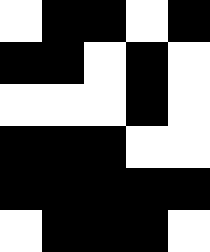[["white", "black", "black", "white", "black"], ["black", "black", "white", "black", "white"], ["white", "white", "white", "black", "white"], ["black", "black", "black", "white", "white"], ["black", "black", "black", "black", "black"], ["white", "black", "black", "black", "white"]]